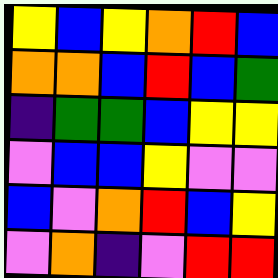[["yellow", "blue", "yellow", "orange", "red", "blue"], ["orange", "orange", "blue", "red", "blue", "green"], ["indigo", "green", "green", "blue", "yellow", "yellow"], ["violet", "blue", "blue", "yellow", "violet", "violet"], ["blue", "violet", "orange", "red", "blue", "yellow"], ["violet", "orange", "indigo", "violet", "red", "red"]]